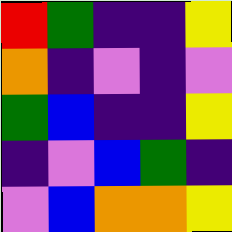[["red", "green", "indigo", "indigo", "yellow"], ["orange", "indigo", "violet", "indigo", "violet"], ["green", "blue", "indigo", "indigo", "yellow"], ["indigo", "violet", "blue", "green", "indigo"], ["violet", "blue", "orange", "orange", "yellow"]]